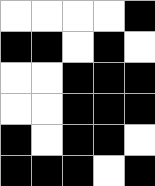[["white", "white", "white", "white", "black"], ["black", "black", "white", "black", "white"], ["white", "white", "black", "black", "black"], ["white", "white", "black", "black", "black"], ["black", "white", "black", "black", "white"], ["black", "black", "black", "white", "black"]]